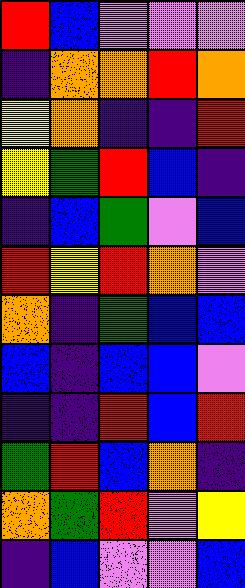[["red", "blue", "violet", "violet", "violet"], ["indigo", "orange", "orange", "red", "orange"], ["yellow", "orange", "indigo", "indigo", "red"], ["yellow", "green", "red", "blue", "indigo"], ["indigo", "blue", "green", "violet", "blue"], ["red", "yellow", "red", "orange", "violet"], ["orange", "indigo", "green", "blue", "blue"], ["blue", "indigo", "blue", "blue", "violet"], ["indigo", "indigo", "red", "blue", "red"], ["green", "red", "blue", "orange", "indigo"], ["orange", "green", "red", "violet", "yellow"], ["indigo", "blue", "violet", "violet", "blue"]]